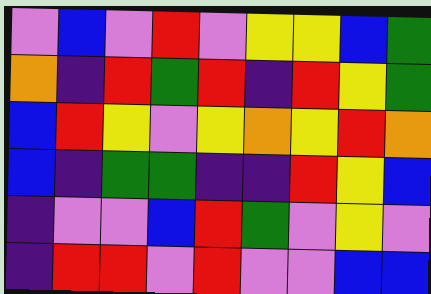[["violet", "blue", "violet", "red", "violet", "yellow", "yellow", "blue", "green"], ["orange", "indigo", "red", "green", "red", "indigo", "red", "yellow", "green"], ["blue", "red", "yellow", "violet", "yellow", "orange", "yellow", "red", "orange"], ["blue", "indigo", "green", "green", "indigo", "indigo", "red", "yellow", "blue"], ["indigo", "violet", "violet", "blue", "red", "green", "violet", "yellow", "violet"], ["indigo", "red", "red", "violet", "red", "violet", "violet", "blue", "blue"]]